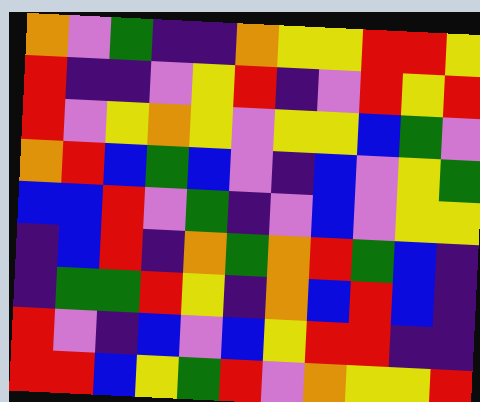[["orange", "violet", "green", "indigo", "indigo", "orange", "yellow", "yellow", "red", "red", "yellow"], ["red", "indigo", "indigo", "violet", "yellow", "red", "indigo", "violet", "red", "yellow", "red"], ["red", "violet", "yellow", "orange", "yellow", "violet", "yellow", "yellow", "blue", "green", "violet"], ["orange", "red", "blue", "green", "blue", "violet", "indigo", "blue", "violet", "yellow", "green"], ["blue", "blue", "red", "violet", "green", "indigo", "violet", "blue", "violet", "yellow", "yellow"], ["indigo", "blue", "red", "indigo", "orange", "green", "orange", "red", "green", "blue", "indigo"], ["indigo", "green", "green", "red", "yellow", "indigo", "orange", "blue", "red", "blue", "indigo"], ["red", "violet", "indigo", "blue", "violet", "blue", "yellow", "red", "red", "indigo", "indigo"], ["red", "red", "blue", "yellow", "green", "red", "violet", "orange", "yellow", "yellow", "red"]]